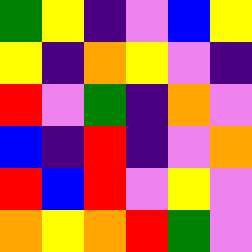[["green", "yellow", "indigo", "violet", "blue", "yellow"], ["yellow", "indigo", "orange", "yellow", "violet", "indigo"], ["red", "violet", "green", "indigo", "orange", "violet"], ["blue", "indigo", "red", "indigo", "violet", "orange"], ["red", "blue", "red", "violet", "yellow", "violet"], ["orange", "yellow", "orange", "red", "green", "violet"]]